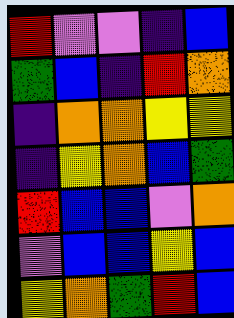[["red", "violet", "violet", "indigo", "blue"], ["green", "blue", "indigo", "red", "orange"], ["indigo", "orange", "orange", "yellow", "yellow"], ["indigo", "yellow", "orange", "blue", "green"], ["red", "blue", "blue", "violet", "orange"], ["violet", "blue", "blue", "yellow", "blue"], ["yellow", "orange", "green", "red", "blue"]]